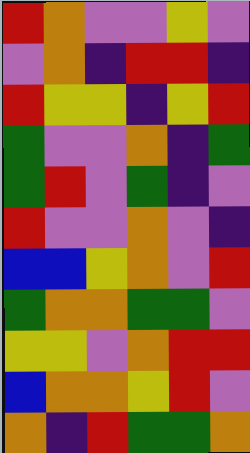[["red", "orange", "violet", "violet", "yellow", "violet"], ["violet", "orange", "indigo", "red", "red", "indigo"], ["red", "yellow", "yellow", "indigo", "yellow", "red"], ["green", "violet", "violet", "orange", "indigo", "green"], ["green", "red", "violet", "green", "indigo", "violet"], ["red", "violet", "violet", "orange", "violet", "indigo"], ["blue", "blue", "yellow", "orange", "violet", "red"], ["green", "orange", "orange", "green", "green", "violet"], ["yellow", "yellow", "violet", "orange", "red", "red"], ["blue", "orange", "orange", "yellow", "red", "violet"], ["orange", "indigo", "red", "green", "green", "orange"]]